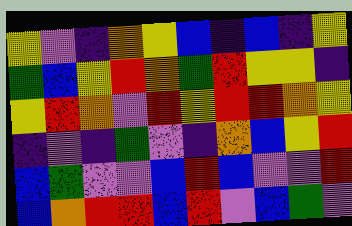[["yellow", "violet", "indigo", "orange", "yellow", "blue", "indigo", "blue", "indigo", "yellow"], ["green", "blue", "yellow", "red", "orange", "green", "red", "yellow", "yellow", "indigo"], ["yellow", "red", "orange", "violet", "red", "yellow", "red", "red", "orange", "yellow"], ["indigo", "violet", "indigo", "green", "violet", "indigo", "orange", "blue", "yellow", "red"], ["blue", "green", "violet", "violet", "blue", "red", "blue", "violet", "violet", "red"], ["blue", "orange", "red", "red", "blue", "red", "violet", "blue", "green", "violet"]]